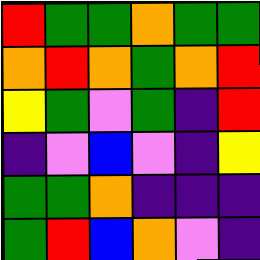[["red", "green", "green", "orange", "green", "green"], ["orange", "red", "orange", "green", "orange", "red"], ["yellow", "green", "violet", "green", "indigo", "red"], ["indigo", "violet", "blue", "violet", "indigo", "yellow"], ["green", "green", "orange", "indigo", "indigo", "indigo"], ["green", "red", "blue", "orange", "violet", "indigo"]]